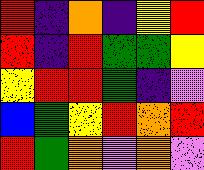[["red", "indigo", "orange", "indigo", "yellow", "red"], ["red", "indigo", "red", "green", "green", "yellow"], ["yellow", "red", "red", "green", "indigo", "violet"], ["blue", "green", "yellow", "red", "orange", "red"], ["red", "green", "orange", "violet", "orange", "violet"]]